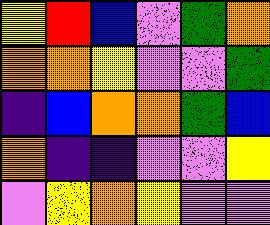[["yellow", "red", "blue", "violet", "green", "orange"], ["orange", "orange", "yellow", "violet", "violet", "green"], ["indigo", "blue", "orange", "orange", "green", "blue"], ["orange", "indigo", "indigo", "violet", "violet", "yellow"], ["violet", "yellow", "orange", "yellow", "violet", "violet"]]